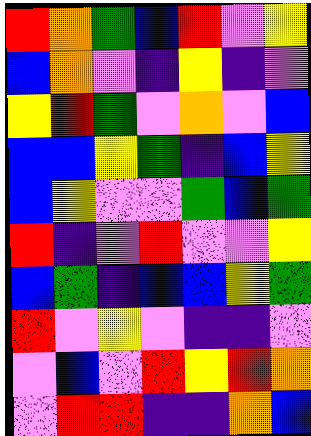[["red", "orange", "green", "blue", "red", "violet", "yellow"], ["blue", "orange", "violet", "indigo", "yellow", "indigo", "violet"], ["yellow", "red", "green", "violet", "orange", "violet", "blue"], ["blue", "blue", "yellow", "green", "indigo", "blue", "yellow"], ["blue", "yellow", "violet", "violet", "green", "blue", "green"], ["red", "indigo", "violet", "red", "violet", "violet", "yellow"], ["blue", "green", "indigo", "blue", "blue", "yellow", "green"], ["red", "violet", "yellow", "violet", "indigo", "indigo", "violet"], ["violet", "blue", "violet", "red", "yellow", "red", "orange"], ["violet", "red", "red", "indigo", "indigo", "orange", "blue"]]